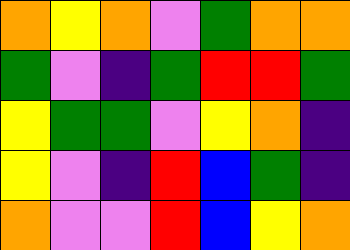[["orange", "yellow", "orange", "violet", "green", "orange", "orange"], ["green", "violet", "indigo", "green", "red", "red", "green"], ["yellow", "green", "green", "violet", "yellow", "orange", "indigo"], ["yellow", "violet", "indigo", "red", "blue", "green", "indigo"], ["orange", "violet", "violet", "red", "blue", "yellow", "orange"]]